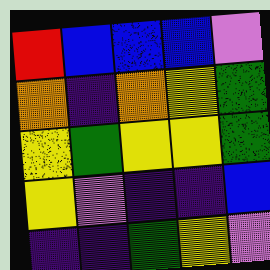[["red", "blue", "blue", "blue", "violet"], ["orange", "indigo", "orange", "yellow", "green"], ["yellow", "green", "yellow", "yellow", "green"], ["yellow", "violet", "indigo", "indigo", "blue"], ["indigo", "indigo", "green", "yellow", "violet"]]